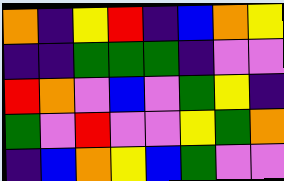[["orange", "indigo", "yellow", "red", "indigo", "blue", "orange", "yellow"], ["indigo", "indigo", "green", "green", "green", "indigo", "violet", "violet"], ["red", "orange", "violet", "blue", "violet", "green", "yellow", "indigo"], ["green", "violet", "red", "violet", "violet", "yellow", "green", "orange"], ["indigo", "blue", "orange", "yellow", "blue", "green", "violet", "violet"]]